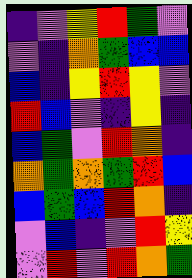[["indigo", "violet", "yellow", "red", "green", "violet"], ["violet", "indigo", "orange", "green", "blue", "blue"], ["blue", "indigo", "yellow", "red", "yellow", "violet"], ["red", "blue", "violet", "indigo", "yellow", "indigo"], ["blue", "green", "violet", "red", "orange", "indigo"], ["orange", "green", "orange", "green", "red", "blue"], ["blue", "green", "blue", "red", "orange", "indigo"], ["violet", "blue", "indigo", "violet", "red", "yellow"], ["violet", "red", "violet", "red", "orange", "green"]]